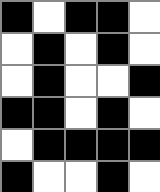[["black", "white", "black", "black", "white"], ["white", "black", "white", "black", "white"], ["white", "black", "white", "white", "black"], ["black", "black", "white", "black", "white"], ["white", "black", "black", "black", "black"], ["black", "white", "white", "black", "white"]]